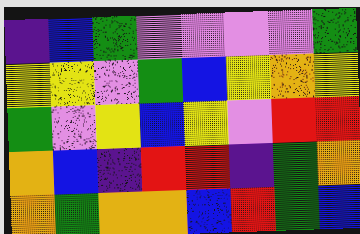[["indigo", "blue", "green", "violet", "violet", "violet", "violet", "green"], ["yellow", "yellow", "violet", "green", "blue", "yellow", "orange", "yellow"], ["green", "violet", "yellow", "blue", "yellow", "violet", "red", "red"], ["orange", "blue", "indigo", "red", "red", "indigo", "green", "orange"], ["orange", "green", "orange", "orange", "blue", "red", "green", "blue"]]